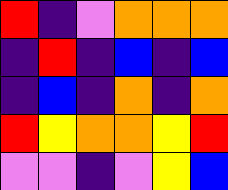[["red", "indigo", "violet", "orange", "orange", "orange"], ["indigo", "red", "indigo", "blue", "indigo", "blue"], ["indigo", "blue", "indigo", "orange", "indigo", "orange"], ["red", "yellow", "orange", "orange", "yellow", "red"], ["violet", "violet", "indigo", "violet", "yellow", "blue"]]